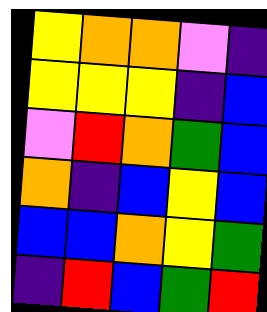[["yellow", "orange", "orange", "violet", "indigo"], ["yellow", "yellow", "yellow", "indigo", "blue"], ["violet", "red", "orange", "green", "blue"], ["orange", "indigo", "blue", "yellow", "blue"], ["blue", "blue", "orange", "yellow", "green"], ["indigo", "red", "blue", "green", "red"]]